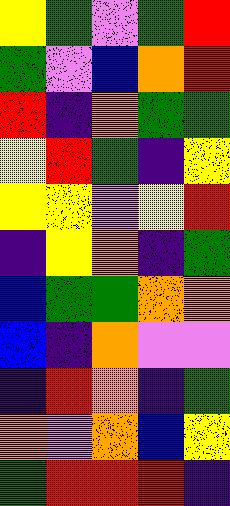[["yellow", "green", "violet", "green", "red"], ["green", "violet", "blue", "orange", "red"], ["red", "indigo", "orange", "green", "green"], ["yellow", "red", "green", "indigo", "yellow"], ["yellow", "yellow", "violet", "yellow", "red"], ["indigo", "yellow", "orange", "indigo", "green"], ["blue", "green", "green", "orange", "orange"], ["blue", "indigo", "orange", "violet", "violet"], ["indigo", "red", "orange", "indigo", "green"], ["orange", "violet", "orange", "blue", "yellow"], ["green", "red", "red", "red", "indigo"]]